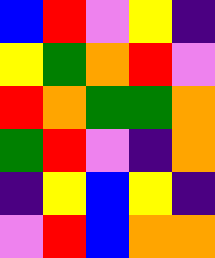[["blue", "red", "violet", "yellow", "indigo"], ["yellow", "green", "orange", "red", "violet"], ["red", "orange", "green", "green", "orange"], ["green", "red", "violet", "indigo", "orange"], ["indigo", "yellow", "blue", "yellow", "indigo"], ["violet", "red", "blue", "orange", "orange"]]